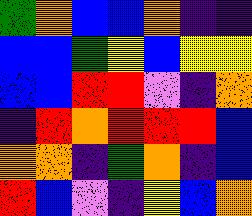[["green", "orange", "blue", "blue", "orange", "indigo", "indigo"], ["blue", "blue", "green", "yellow", "blue", "yellow", "yellow"], ["blue", "blue", "red", "red", "violet", "indigo", "orange"], ["indigo", "red", "orange", "red", "red", "red", "blue"], ["orange", "orange", "indigo", "green", "orange", "indigo", "blue"], ["red", "blue", "violet", "indigo", "yellow", "blue", "orange"]]